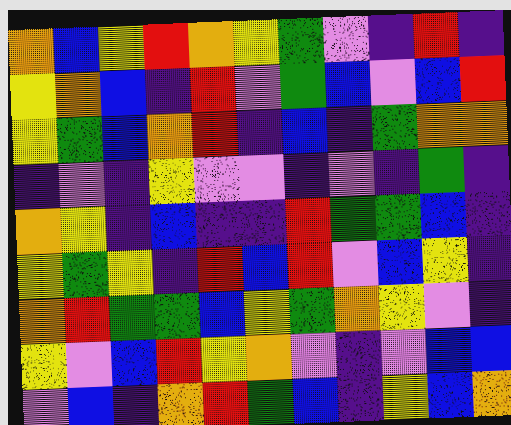[["orange", "blue", "yellow", "red", "orange", "yellow", "green", "violet", "indigo", "red", "indigo"], ["yellow", "orange", "blue", "indigo", "red", "violet", "green", "blue", "violet", "blue", "red"], ["yellow", "green", "blue", "orange", "red", "indigo", "blue", "indigo", "green", "orange", "orange"], ["indigo", "violet", "indigo", "yellow", "violet", "violet", "indigo", "violet", "indigo", "green", "indigo"], ["orange", "yellow", "indigo", "blue", "indigo", "indigo", "red", "green", "green", "blue", "indigo"], ["yellow", "green", "yellow", "indigo", "red", "blue", "red", "violet", "blue", "yellow", "indigo"], ["orange", "red", "green", "green", "blue", "yellow", "green", "orange", "yellow", "violet", "indigo"], ["yellow", "violet", "blue", "red", "yellow", "orange", "violet", "indigo", "violet", "blue", "blue"], ["violet", "blue", "indigo", "orange", "red", "green", "blue", "indigo", "yellow", "blue", "orange"]]